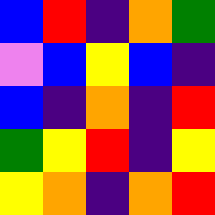[["blue", "red", "indigo", "orange", "green"], ["violet", "blue", "yellow", "blue", "indigo"], ["blue", "indigo", "orange", "indigo", "red"], ["green", "yellow", "red", "indigo", "yellow"], ["yellow", "orange", "indigo", "orange", "red"]]